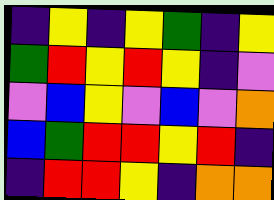[["indigo", "yellow", "indigo", "yellow", "green", "indigo", "yellow"], ["green", "red", "yellow", "red", "yellow", "indigo", "violet"], ["violet", "blue", "yellow", "violet", "blue", "violet", "orange"], ["blue", "green", "red", "red", "yellow", "red", "indigo"], ["indigo", "red", "red", "yellow", "indigo", "orange", "orange"]]